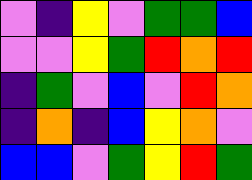[["violet", "indigo", "yellow", "violet", "green", "green", "blue"], ["violet", "violet", "yellow", "green", "red", "orange", "red"], ["indigo", "green", "violet", "blue", "violet", "red", "orange"], ["indigo", "orange", "indigo", "blue", "yellow", "orange", "violet"], ["blue", "blue", "violet", "green", "yellow", "red", "green"]]